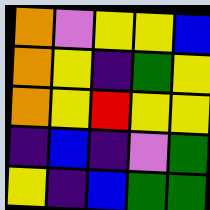[["orange", "violet", "yellow", "yellow", "blue"], ["orange", "yellow", "indigo", "green", "yellow"], ["orange", "yellow", "red", "yellow", "yellow"], ["indigo", "blue", "indigo", "violet", "green"], ["yellow", "indigo", "blue", "green", "green"]]